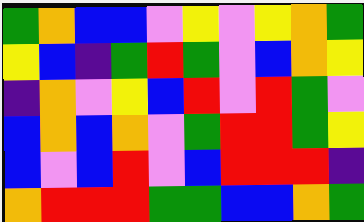[["green", "orange", "blue", "blue", "violet", "yellow", "violet", "yellow", "orange", "green"], ["yellow", "blue", "indigo", "green", "red", "green", "violet", "blue", "orange", "yellow"], ["indigo", "orange", "violet", "yellow", "blue", "red", "violet", "red", "green", "violet"], ["blue", "orange", "blue", "orange", "violet", "green", "red", "red", "green", "yellow"], ["blue", "violet", "blue", "red", "violet", "blue", "red", "red", "red", "indigo"], ["orange", "red", "red", "red", "green", "green", "blue", "blue", "orange", "green"]]